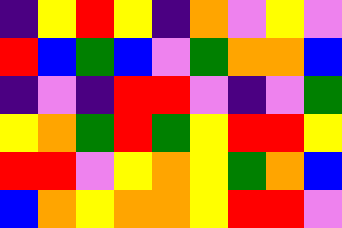[["indigo", "yellow", "red", "yellow", "indigo", "orange", "violet", "yellow", "violet"], ["red", "blue", "green", "blue", "violet", "green", "orange", "orange", "blue"], ["indigo", "violet", "indigo", "red", "red", "violet", "indigo", "violet", "green"], ["yellow", "orange", "green", "red", "green", "yellow", "red", "red", "yellow"], ["red", "red", "violet", "yellow", "orange", "yellow", "green", "orange", "blue"], ["blue", "orange", "yellow", "orange", "orange", "yellow", "red", "red", "violet"]]